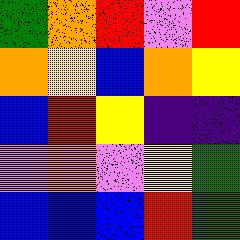[["green", "orange", "red", "violet", "red"], ["orange", "yellow", "blue", "orange", "yellow"], ["blue", "red", "yellow", "indigo", "indigo"], ["violet", "orange", "violet", "yellow", "green"], ["blue", "blue", "blue", "red", "green"]]